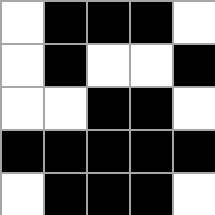[["white", "black", "black", "black", "white"], ["white", "black", "white", "white", "black"], ["white", "white", "black", "black", "white"], ["black", "black", "black", "black", "black"], ["white", "black", "black", "black", "white"]]